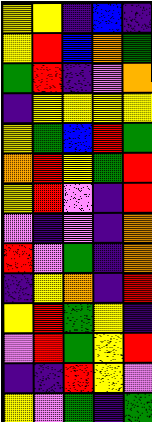[["yellow", "yellow", "indigo", "blue", "indigo"], ["yellow", "red", "blue", "orange", "green"], ["green", "red", "indigo", "violet", "orange"], ["indigo", "yellow", "yellow", "yellow", "yellow"], ["yellow", "green", "blue", "red", "green"], ["orange", "red", "yellow", "green", "red"], ["yellow", "red", "violet", "indigo", "red"], ["violet", "indigo", "violet", "indigo", "orange"], ["red", "violet", "green", "indigo", "orange"], ["indigo", "yellow", "orange", "indigo", "red"], ["yellow", "red", "green", "yellow", "indigo"], ["violet", "red", "green", "yellow", "red"], ["indigo", "indigo", "red", "yellow", "violet"], ["yellow", "violet", "green", "indigo", "green"]]